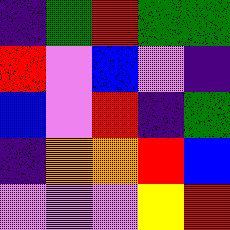[["indigo", "green", "red", "green", "green"], ["red", "violet", "blue", "violet", "indigo"], ["blue", "violet", "red", "indigo", "green"], ["indigo", "orange", "orange", "red", "blue"], ["violet", "violet", "violet", "yellow", "red"]]